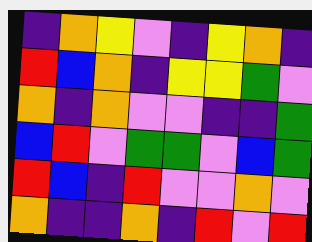[["indigo", "orange", "yellow", "violet", "indigo", "yellow", "orange", "indigo"], ["red", "blue", "orange", "indigo", "yellow", "yellow", "green", "violet"], ["orange", "indigo", "orange", "violet", "violet", "indigo", "indigo", "green"], ["blue", "red", "violet", "green", "green", "violet", "blue", "green"], ["red", "blue", "indigo", "red", "violet", "violet", "orange", "violet"], ["orange", "indigo", "indigo", "orange", "indigo", "red", "violet", "red"]]